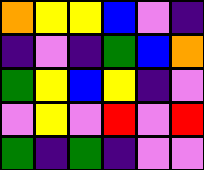[["orange", "yellow", "yellow", "blue", "violet", "indigo"], ["indigo", "violet", "indigo", "green", "blue", "orange"], ["green", "yellow", "blue", "yellow", "indigo", "violet"], ["violet", "yellow", "violet", "red", "violet", "red"], ["green", "indigo", "green", "indigo", "violet", "violet"]]